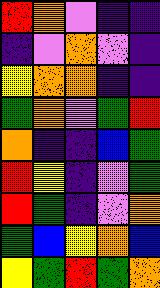[["red", "orange", "violet", "indigo", "indigo"], ["indigo", "violet", "orange", "violet", "indigo"], ["yellow", "orange", "orange", "indigo", "indigo"], ["green", "orange", "violet", "green", "red"], ["orange", "indigo", "indigo", "blue", "green"], ["red", "yellow", "indigo", "violet", "green"], ["red", "green", "indigo", "violet", "orange"], ["green", "blue", "yellow", "orange", "blue"], ["yellow", "green", "red", "green", "orange"]]